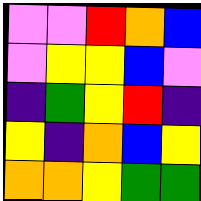[["violet", "violet", "red", "orange", "blue"], ["violet", "yellow", "yellow", "blue", "violet"], ["indigo", "green", "yellow", "red", "indigo"], ["yellow", "indigo", "orange", "blue", "yellow"], ["orange", "orange", "yellow", "green", "green"]]